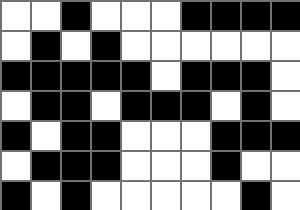[["white", "white", "black", "white", "white", "white", "black", "black", "black", "black"], ["white", "black", "white", "black", "white", "white", "white", "white", "white", "white"], ["black", "black", "black", "black", "black", "white", "black", "black", "black", "white"], ["white", "black", "black", "white", "black", "black", "black", "white", "black", "white"], ["black", "white", "black", "black", "white", "white", "white", "black", "black", "black"], ["white", "black", "black", "black", "white", "white", "white", "black", "white", "white"], ["black", "white", "black", "white", "white", "white", "white", "white", "black", "white"]]